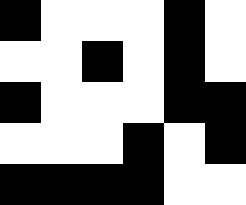[["black", "white", "white", "white", "black", "white"], ["white", "white", "black", "white", "black", "white"], ["black", "white", "white", "white", "black", "black"], ["white", "white", "white", "black", "white", "black"], ["black", "black", "black", "black", "white", "white"]]